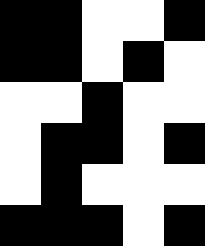[["black", "black", "white", "white", "black"], ["black", "black", "white", "black", "white"], ["white", "white", "black", "white", "white"], ["white", "black", "black", "white", "black"], ["white", "black", "white", "white", "white"], ["black", "black", "black", "white", "black"]]